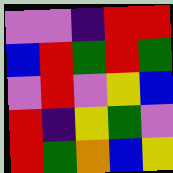[["violet", "violet", "indigo", "red", "red"], ["blue", "red", "green", "red", "green"], ["violet", "red", "violet", "yellow", "blue"], ["red", "indigo", "yellow", "green", "violet"], ["red", "green", "orange", "blue", "yellow"]]